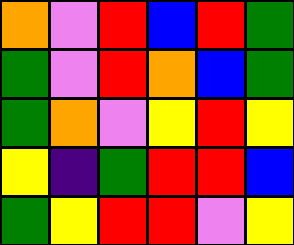[["orange", "violet", "red", "blue", "red", "green"], ["green", "violet", "red", "orange", "blue", "green"], ["green", "orange", "violet", "yellow", "red", "yellow"], ["yellow", "indigo", "green", "red", "red", "blue"], ["green", "yellow", "red", "red", "violet", "yellow"]]